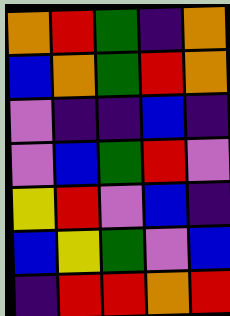[["orange", "red", "green", "indigo", "orange"], ["blue", "orange", "green", "red", "orange"], ["violet", "indigo", "indigo", "blue", "indigo"], ["violet", "blue", "green", "red", "violet"], ["yellow", "red", "violet", "blue", "indigo"], ["blue", "yellow", "green", "violet", "blue"], ["indigo", "red", "red", "orange", "red"]]